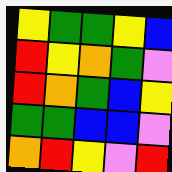[["yellow", "green", "green", "yellow", "blue"], ["red", "yellow", "orange", "green", "violet"], ["red", "orange", "green", "blue", "yellow"], ["green", "green", "blue", "blue", "violet"], ["orange", "red", "yellow", "violet", "red"]]